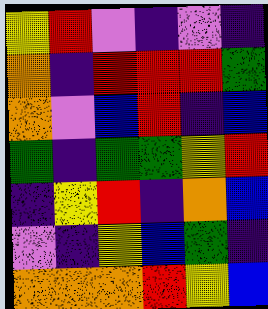[["yellow", "red", "violet", "indigo", "violet", "indigo"], ["orange", "indigo", "red", "red", "red", "green"], ["orange", "violet", "blue", "red", "indigo", "blue"], ["green", "indigo", "green", "green", "yellow", "red"], ["indigo", "yellow", "red", "indigo", "orange", "blue"], ["violet", "indigo", "yellow", "blue", "green", "indigo"], ["orange", "orange", "orange", "red", "yellow", "blue"]]